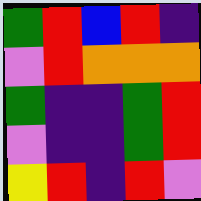[["green", "red", "blue", "red", "indigo"], ["violet", "red", "orange", "orange", "orange"], ["green", "indigo", "indigo", "green", "red"], ["violet", "indigo", "indigo", "green", "red"], ["yellow", "red", "indigo", "red", "violet"]]